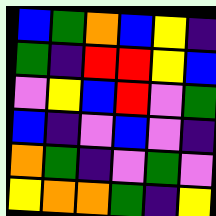[["blue", "green", "orange", "blue", "yellow", "indigo"], ["green", "indigo", "red", "red", "yellow", "blue"], ["violet", "yellow", "blue", "red", "violet", "green"], ["blue", "indigo", "violet", "blue", "violet", "indigo"], ["orange", "green", "indigo", "violet", "green", "violet"], ["yellow", "orange", "orange", "green", "indigo", "yellow"]]